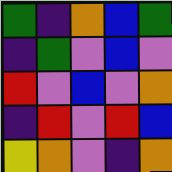[["green", "indigo", "orange", "blue", "green"], ["indigo", "green", "violet", "blue", "violet"], ["red", "violet", "blue", "violet", "orange"], ["indigo", "red", "violet", "red", "blue"], ["yellow", "orange", "violet", "indigo", "orange"]]